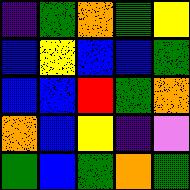[["indigo", "green", "orange", "green", "yellow"], ["blue", "yellow", "blue", "blue", "green"], ["blue", "blue", "red", "green", "orange"], ["orange", "blue", "yellow", "indigo", "violet"], ["green", "blue", "green", "orange", "green"]]